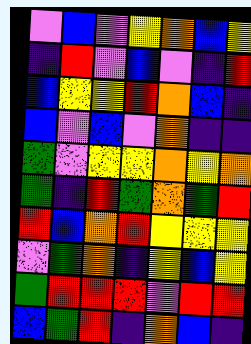[["violet", "blue", "violet", "yellow", "orange", "blue", "yellow"], ["indigo", "red", "violet", "blue", "violet", "indigo", "red"], ["blue", "yellow", "yellow", "red", "orange", "blue", "indigo"], ["blue", "violet", "blue", "violet", "orange", "indigo", "indigo"], ["green", "violet", "yellow", "yellow", "orange", "yellow", "orange"], ["green", "indigo", "red", "green", "orange", "green", "red"], ["red", "blue", "orange", "red", "yellow", "yellow", "yellow"], ["violet", "green", "orange", "indigo", "yellow", "blue", "yellow"], ["green", "red", "red", "red", "violet", "red", "red"], ["blue", "green", "red", "indigo", "orange", "blue", "indigo"]]